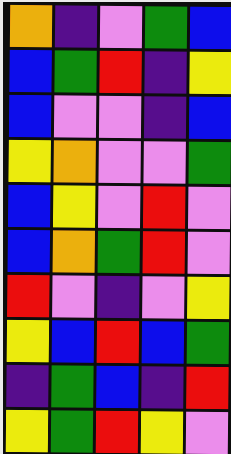[["orange", "indigo", "violet", "green", "blue"], ["blue", "green", "red", "indigo", "yellow"], ["blue", "violet", "violet", "indigo", "blue"], ["yellow", "orange", "violet", "violet", "green"], ["blue", "yellow", "violet", "red", "violet"], ["blue", "orange", "green", "red", "violet"], ["red", "violet", "indigo", "violet", "yellow"], ["yellow", "blue", "red", "blue", "green"], ["indigo", "green", "blue", "indigo", "red"], ["yellow", "green", "red", "yellow", "violet"]]